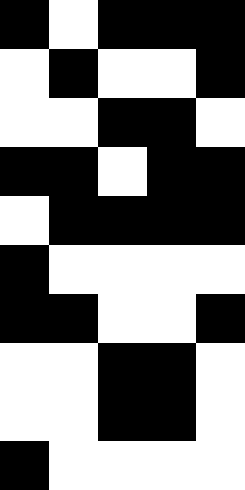[["black", "white", "black", "black", "black"], ["white", "black", "white", "white", "black"], ["white", "white", "black", "black", "white"], ["black", "black", "white", "black", "black"], ["white", "black", "black", "black", "black"], ["black", "white", "white", "white", "white"], ["black", "black", "white", "white", "black"], ["white", "white", "black", "black", "white"], ["white", "white", "black", "black", "white"], ["black", "white", "white", "white", "white"]]